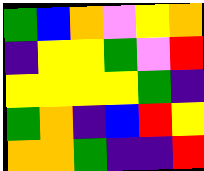[["green", "blue", "orange", "violet", "yellow", "orange"], ["indigo", "yellow", "yellow", "green", "violet", "red"], ["yellow", "yellow", "yellow", "yellow", "green", "indigo"], ["green", "orange", "indigo", "blue", "red", "yellow"], ["orange", "orange", "green", "indigo", "indigo", "red"]]